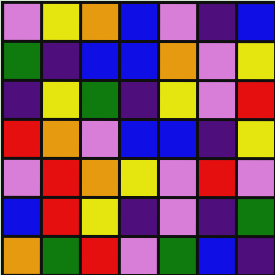[["violet", "yellow", "orange", "blue", "violet", "indigo", "blue"], ["green", "indigo", "blue", "blue", "orange", "violet", "yellow"], ["indigo", "yellow", "green", "indigo", "yellow", "violet", "red"], ["red", "orange", "violet", "blue", "blue", "indigo", "yellow"], ["violet", "red", "orange", "yellow", "violet", "red", "violet"], ["blue", "red", "yellow", "indigo", "violet", "indigo", "green"], ["orange", "green", "red", "violet", "green", "blue", "indigo"]]